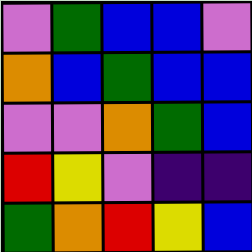[["violet", "green", "blue", "blue", "violet"], ["orange", "blue", "green", "blue", "blue"], ["violet", "violet", "orange", "green", "blue"], ["red", "yellow", "violet", "indigo", "indigo"], ["green", "orange", "red", "yellow", "blue"]]